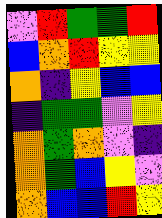[["violet", "red", "green", "green", "red"], ["blue", "orange", "red", "yellow", "yellow"], ["orange", "indigo", "yellow", "blue", "blue"], ["indigo", "green", "green", "violet", "yellow"], ["orange", "green", "orange", "violet", "indigo"], ["orange", "green", "blue", "yellow", "violet"], ["orange", "blue", "blue", "red", "yellow"]]